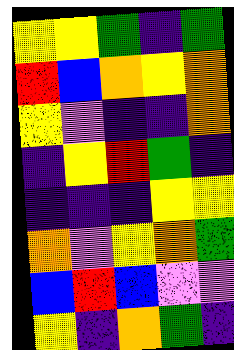[["yellow", "yellow", "green", "indigo", "green"], ["red", "blue", "orange", "yellow", "orange"], ["yellow", "violet", "indigo", "indigo", "orange"], ["indigo", "yellow", "red", "green", "indigo"], ["indigo", "indigo", "indigo", "yellow", "yellow"], ["orange", "violet", "yellow", "orange", "green"], ["blue", "red", "blue", "violet", "violet"], ["yellow", "indigo", "orange", "green", "indigo"]]